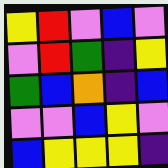[["yellow", "red", "violet", "blue", "violet"], ["violet", "red", "green", "indigo", "yellow"], ["green", "blue", "orange", "indigo", "blue"], ["violet", "violet", "blue", "yellow", "violet"], ["blue", "yellow", "yellow", "yellow", "indigo"]]